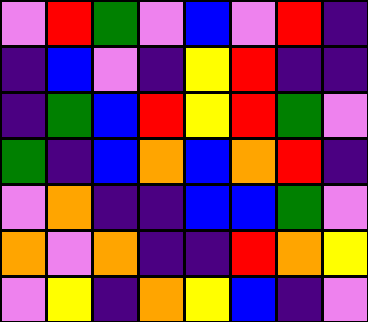[["violet", "red", "green", "violet", "blue", "violet", "red", "indigo"], ["indigo", "blue", "violet", "indigo", "yellow", "red", "indigo", "indigo"], ["indigo", "green", "blue", "red", "yellow", "red", "green", "violet"], ["green", "indigo", "blue", "orange", "blue", "orange", "red", "indigo"], ["violet", "orange", "indigo", "indigo", "blue", "blue", "green", "violet"], ["orange", "violet", "orange", "indigo", "indigo", "red", "orange", "yellow"], ["violet", "yellow", "indigo", "orange", "yellow", "blue", "indigo", "violet"]]